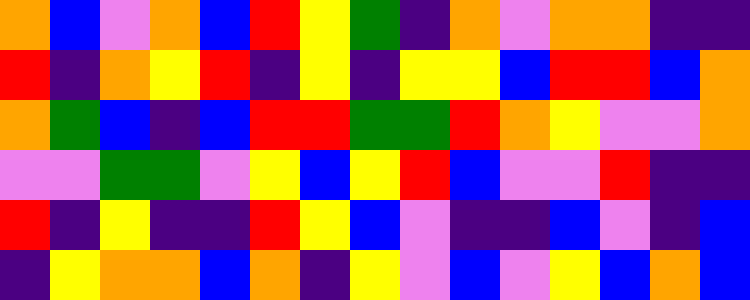[["orange", "blue", "violet", "orange", "blue", "red", "yellow", "green", "indigo", "orange", "violet", "orange", "orange", "indigo", "indigo"], ["red", "indigo", "orange", "yellow", "red", "indigo", "yellow", "indigo", "yellow", "yellow", "blue", "red", "red", "blue", "orange"], ["orange", "green", "blue", "indigo", "blue", "red", "red", "green", "green", "red", "orange", "yellow", "violet", "violet", "orange"], ["violet", "violet", "green", "green", "violet", "yellow", "blue", "yellow", "red", "blue", "violet", "violet", "red", "indigo", "indigo"], ["red", "indigo", "yellow", "indigo", "indigo", "red", "yellow", "blue", "violet", "indigo", "indigo", "blue", "violet", "indigo", "blue"], ["indigo", "yellow", "orange", "orange", "blue", "orange", "indigo", "yellow", "violet", "blue", "violet", "yellow", "blue", "orange", "blue"]]